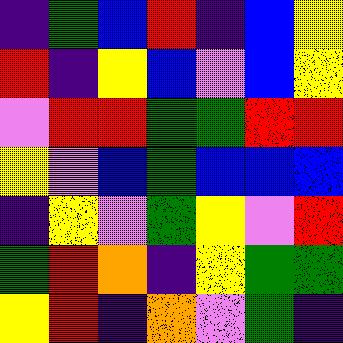[["indigo", "green", "blue", "red", "indigo", "blue", "yellow"], ["red", "indigo", "yellow", "blue", "violet", "blue", "yellow"], ["violet", "red", "red", "green", "green", "red", "red"], ["yellow", "violet", "blue", "green", "blue", "blue", "blue"], ["indigo", "yellow", "violet", "green", "yellow", "violet", "red"], ["green", "red", "orange", "indigo", "yellow", "green", "green"], ["yellow", "red", "indigo", "orange", "violet", "green", "indigo"]]